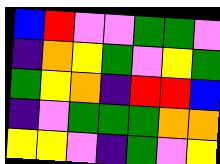[["blue", "red", "violet", "violet", "green", "green", "violet"], ["indigo", "orange", "yellow", "green", "violet", "yellow", "green"], ["green", "yellow", "orange", "indigo", "red", "red", "blue"], ["indigo", "violet", "green", "green", "green", "orange", "orange"], ["yellow", "yellow", "violet", "indigo", "green", "violet", "yellow"]]